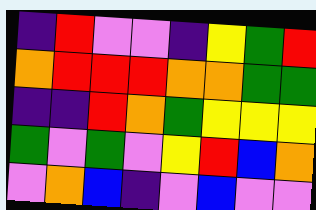[["indigo", "red", "violet", "violet", "indigo", "yellow", "green", "red"], ["orange", "red", "red", "red", "orange", "orange", "green", "green"], ["indigo", "indigo", "red", "orange", "green", "yellow", "yellow", "yellow"], ["green", "violet", "green", "violet", "yellow", "red", "blue", "orange"], ["violet", "orange", "blue", "indigo", "violet", "blue", "violet", "violet"]]